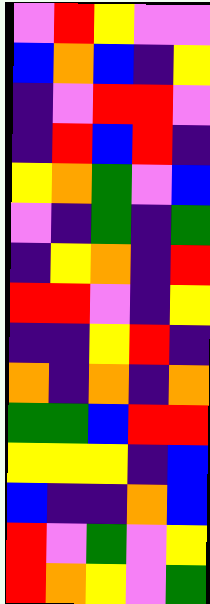[["violet", "red", "yellow", "violet", "violet"], ["blue", "orange", "blue", "indigo", "yellow"], ["indigo", "violet", "red", "red", "violet"], ["indigo", "red", "blue", "red", "indigo"], ["yellow", "orange", "green", "violet", "blue"], ["violet", "indigo", "green", "indigo", "green"], ["indigo", "yellow", "orange", "indigo", "red"], ["red", "red", "violet", "indigo", "yellow"], ["indigo", "indigo", "yellow", "red", "indigo"], ["orange", "indigo", "orange", "indigo", "orange"], ["green", "green", "blue", "red", "red"], ["yellow", "yellow", "yellow", "indigo", "blue"], ["blue", "indigo", "indigo", "orange", "blue"], ["red", "violet", "green", "violet", "yellow"], ["red", "orange", "yellow", "violet", "green"]]